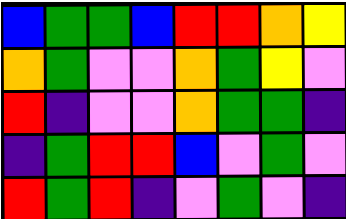[["blue", "green", "green", "blue", "red", "red", "orange", "yellow"], ["orange", "green", "violet", "violet", "orange", "green", "yellow", "violet"], ["red", "indigo", "violet", "violet", "orange", "green", "green", "indigo"], ["indigo", "green", "red", "red", "blue", "violet", "green", "violet"], ["red", "green", "red", "indigo", "violet", "green", "violet", "indigo"]]